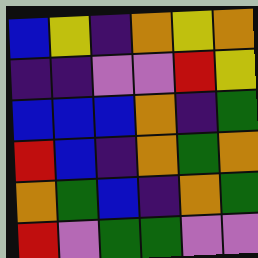[["blue", "yellow", "indigo", "orange", "yellow", "orange"], ["indigo", "indigo", "violet", "violet", "red", "yellow"], ["blue", "blue", "blue", "orange", "indigo", "green"], ["red", "blue", "indigo", "orange", "green", "orange"], ["orange", "green", "blue", "indigo", "orange", "green"], ["red", "violet", "green", "green", "violet", "violet"]]